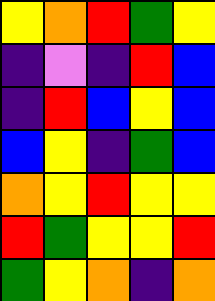[["yellow", "orange", "red", "green", "yellow"], ["indigo", "violet", "indigo", "red", "blue"], ["indigo", "red", "blue", "yellow", "blue"], ["blue", "yellow", "indigo", "green", "blue"], ["orange", "yellow", "red", "yellow", "yellow"], ["red", "green", "yellow", "yellow", "red"], ["green", "yellow", "orange", "indigo", "orange"]]